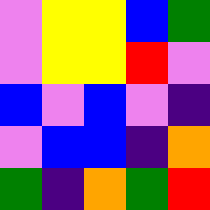[["violet", "yellow", "yellow", "blue", "green"], ["violet", "yellow", "yellow", "red", "violet"], ["blue", "violet", "blue", "violet", "indigo"], ["violet", "blue", "blue", "indigo", "orange"], ["green", "indigo", "orange", "green", "red"]]